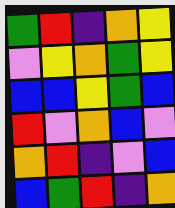[["green", "red", "indigo", "orange", "yellow"], ["violet", "yellow", "orange", "green", "yellow"], ["blue", "blue", "yellow", "green", "blue"], ["red", "violet", "orange", "blue", "violet"], ["orange", "red", "indigo", "violet", "blue"], ["blue", "green", "red", "indigo", "orange"]]